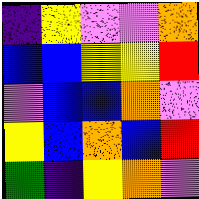[["indigo", "yellow", "violet", "violet", "orange"], ["blue", "blue", "yellow", "yellow", "red"], ["violet", "blue", "blue", "orange", "violet"], ["yellow", "blue", "orange", "blue", "red"], ["green", "indigo", "yellow", "orange", "violet"]]